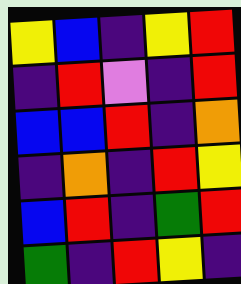[["yellow", "blue", "indigo", "yellow", "red"], ["indigo", "red", "violet", "indigo", "red"], ["blue", "blue", "red", "indigo", "orange"], ["indigo", "orange", "indigo", "red", "yellow"], ["blue", "red", "indigo", "green", "red"], ["green", "indigo", "red", "yellow", "indigo"]]